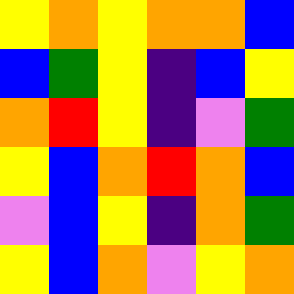[["yellow", "orange", "yellow", "orange", "orange", "blue"], ["blue", "green", "yellow", "indigo", "blue", "yellow"], ["orange", "red", "yellow", "indigo", "violet", "green"], ["yellow", "blue", "orange", "red", "orange", "blue"], ["violet", "blue", "yellow", "indigo", "orange", "green"], ["yellow", "blue", "orange", "violet", "yellow", "orange"]]